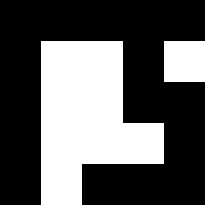[["black", "black", "black", "black", "black"], ["black", "white", "white", "black", "white"], ["black", "white", "white", "black", "black"], ["black", "white", "white", "white", "black"], ["black", "white", "black", "black", "black"]]